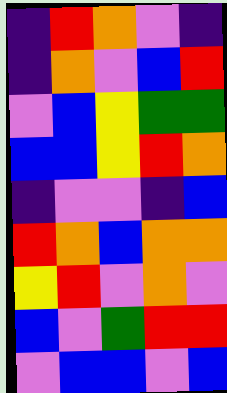[["indigo", "red", "orange", "violet", "indigo"], ["indigo", "orange", "violet", "blue", "red"], ["violet", "blue", "yellow", "green", "green"], ["blue", "blue", "yellow", "red", "orange"], ["indigo", "violet", "violet", "indigo", "blue"], ["red", "orange", "blue", "orange", "orange"], ["yellow", "red", "violet", "orange", "violet"], ["blue", "violet", "green", "red", "red"], ["violet", "blue", "blue", "violet", "blue"]]